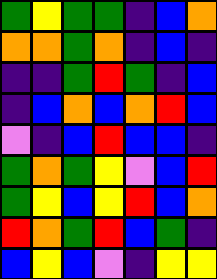[["green", "yellow", "green", "green", "indigo", "blue", "orange"], ["orange", "orange", "green", "orange", "indigo", "blue", "indigo"], ["indigo", "indigo", "green", "red", "green", "indigo", "blue"], ["indigo", "blue", "orange", "blue", "orange", "red", "blue"], ["violet", "indigo", "blue", "red", "blue", "blue", "indigo"], ["green", "orange", "green", "yellow", "violet", "blue", "red"], ["green", "yellow", "blue", "yellow", "red", "blue", "orange"], ["red", "orange", "green", "red", "blue", "green", "indigo"], ["blue", "yellow", "blue", "violet", "indigo", "yellow", "yellow"]]